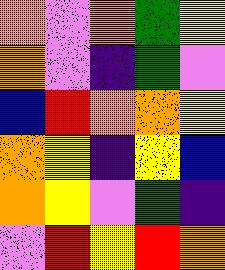[["orange", "violet", "orange", "green", "yellow"], ["orange", "violet", "indigo", "green", "violet"], ["blue", "red", "orange", "orange", "yellow"], ["orange", "yellow", "indigo", "yellow", "blue"], ["orange", "yellow", "violet", "green", "indigo"], ["violet", "red", "yellow", "red", "orange"]]